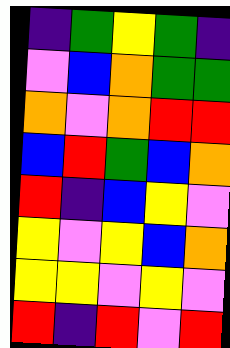[["indigo", "green", "yellow", "green", "indigo"], ["violet", "blue", "orange", "green", "green"], ["orange", "violet", "orange", "red", "red"], ["blue", "red", "green", "blue", "orange"], ["red", "indigo", "blue", "yellow", "violet"], ["yellow", "violet", "yellow", "blue", "orange"], ["yellow", "yellow", "violet", "yellow", "violet"], ["red", "indigo", "red", "violet", "red"]]